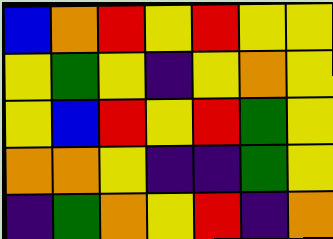[["blue", "orange", "red", "yellow", "red", "yellow", "yellow"], ["yellow", "green", "yellow", "indigo", "yellow", "orange", "yellow"], ["yellow", "blue", "red", "yellow", "red", "green", "yellow"], ["orange", "orange", "yellow", "indigo", "indigo", "green", "yellow"], ["indigo", "green", "orange", "yellow", "red", "indigo", "orange"]]